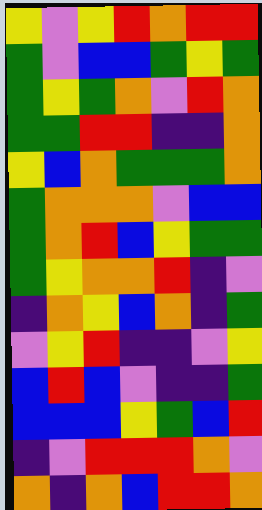[["yellow", "violet", "yellow", "red", "orange", "red", "red"], ["green", "violet", "blue", "blue", "green", "yellow", "green"], ["green", "yellow", "green", "orange", "violet", "red", "orange"], ["green", "green", "red", "red", "indigo", "indigo", "orange"], ["yellow", "blue", "orange", "green", "green", "green", "orange"], ["green", "orange", "orange", "orange", "violet", "blue", "blue"], ["green", "orange", "red", "blue", "yellow", "green", "green"], ["green", "yellow", "orange", "orange", "red", "indigo", "violet"], ["indigo", "orange", "yellow", "blue", "orange", "indigo", "green"], ["violet", "yellow", "red", "indigo", "indigo", "violet", "yellow"], ["blue", "red", "blue", "violet", "indigo", "indigo", "green"], ["blue", "blue", "blue", "yellow", "green", "blue", "red"], ["indigo", "violet", "red", "red", "red", "orange", "violet"], ["orange", "indigo", "orange", "blue", "red", "red", "orange"]]